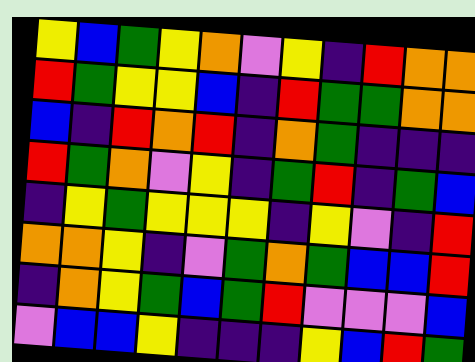[["yellow", "blue", "green", "yellow", "orange", "violet", "yellow", "indigo", "red", "orange", "orange"], ["red", "green", "yellow", "yellow", "blue", "indigo", "red", "green", "green", "orange", "orange"], ["blue", "indigo", "red", "orange", "red", "indigo", "orange", "green", "indigo", "indigo", "indigo"], ["red", "green", "orange", "violet", "yellow", "indigo", "green", "red", "indigo", "green", "blue"], ["indigo", "yellow", "green", "yellow", "yellow", "yellow", "indigo", "yellow", "violet", "indigo", "red"], ["orange", "orange", "yellow", "indigo", "violet", "green", "orange", "green", "blue", "blue", "red"], ["indigo", "orange", "yellow", "green", "blue", "green", "red", "violet", "violet", "violet", "blue"], ["violet", "blue", "blue", "yellow", "indigo", "indigo", "indigo", "yellow", "blue", "red", "green"]]